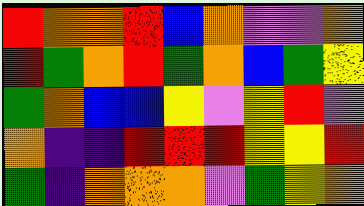[["red", "orange", "orange", "red", "blue", "orange", "violet", "violet", "orange"], ["red", "green", "orange", "red", "green", "orange", "blue", "green", "yellow"], ["green", "orange", "blue", "blue", "yellow", "violet", "yellow", "red", "violet"], ["orange", "indigo", "indigo", "red", "red", "red", "yellow", "yellow", "red"], ["green", "indigo", "orange", "orange", "orange", "violet", "green", "yellow", "orange"]]